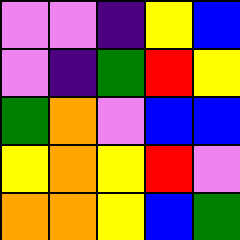[["violet", "violet", "indigo", "yellow", "blue"], ["violet", "indigo", "green", "red", "yellow"], ["green", "orange", "violet", "blue", "blue"], ["yellow", "orange", "yellow", "red", "violet"], ["orange", "orange", "yellow", "blue", "green"]]